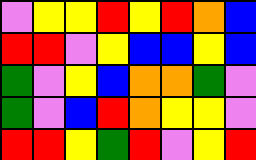[["violet", "yellow", "yellow", "red", "yellow", "red", "orange", "blue"], ["red", "red", "violet", "yellow", "blue", "blue", "yellow", "blue"], ["green", "violet", "yellow", "blue", "orange", "orange", "green", "violet"], ["green", "violet", "blue", "red", "orange", "yellow", "yellow", "violet"], ["red", "red", "yellow", "green", "red", "violet", "yellow", "red"]]